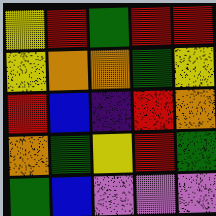[["yellow", "red", "green", "red", "red"], ["yellow", "orange", "orange", "green", "yellow"], ["red", "blue", "indigo", "red", "orange"], ["orange", "green", "yellow", "red", "green"], ["green", "blue", "violet", "violet", "violet"]]